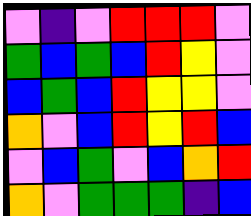[["violet", "indigo", "violet", "red", "red", "red", "violet"], ["green", "blue", "green", "blue", "red", "yellow", "violet"], ["blue", "green", "blue", "red", "yellow", "yellow", "violet"], ["orange", "violet", "blue", "red", "yellow", "red", "blue"], ["violet", "blue", "green", "violet", "blue", "orange", "red"], ["orange", "violet", "green", "green", "green", "indigo", "blue"]]